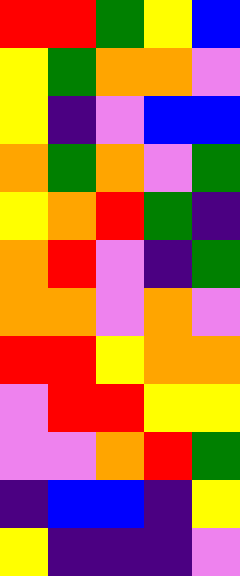[["red", "red", "green", "yellow", "blue"], ["yellow", "green", "orange", "orange", "violet"], ["yellow", "indigo", "violet", "blue", "blue"], ["orange", "green", "orange", "violet", "green"], ["yellow", "orange", "red", "green", "indigo"], ["orange", "red", "violet", "indigo", "green"], ["orange", "orange", "violet", "orange", "violet"], ["red", "red", "yellow", "orange", "orange"], ["violet", "red", "red", "yellow", "yellow"], ["violet", "violet", "orange", "red", "green"], ["indigo", "blue", "blue", "indigo", "yellow"], ["yellow", "indigo", "indigo", "indigo", "violet"]]